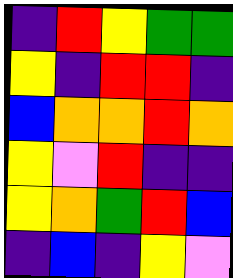[["indigo", "red", "yellow", "green", "green"], ["yellow", "indigo", "red", "red", "indigo"], ["blue", "orange", "orange", "red", "orange"], ["yellow", "violet", "red", "indigo", "indigo"], ["yellow", "orange", "green", "red", "blue"], ["indigo", "blue", "indigo", "yellow", "violet"]]